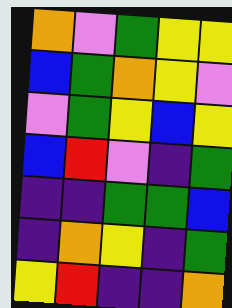[["orange", "violet", "green", "yellow", "yellow"], ["blue", "green", "orange", "yellow", "violet"], ["violet", "green", "yellow", "blue", "yellow"], ["blue", "red", "violet", "indigo", "green"], ["indigo", "indigo", "green", "green", "blue"], ["indigo", "orange", "yellow", "indigo", "green"], ["yellow", "red", "indigo", "indigo", "orange"]]